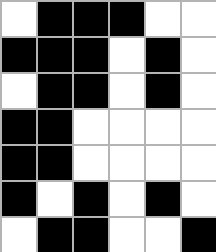[["white", "black", "black", "black", "white", "white"], ["black", "black", "black", "white", "black", "white"], ["white", "black", "black", "white", "black", "white"], ["black", "black", "white", "white", "white", "white"], ["black", "black", "white", "white", "white", "white"], ["black", "white", "black", "white", "black", "white"], ["white", "black", "black", "white", "white", "black"]]